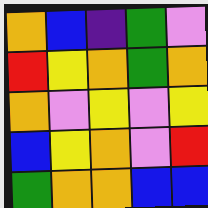[["orange", "blue", "indigo", "green", "violet"], ["red", "yellow", "orange", "green", "orange"], ["orange", "violet", "yellow", "violet", "yellow"], ["blue", "yellow", "orange", "violet", "red"], ["green", "orange", "orange", "blue", "blue"]]